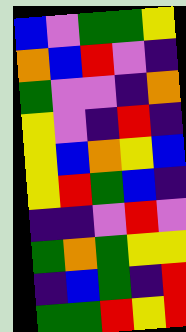[["blue", "violet", "green", "green", "yellow"], ["orange", "blue", "red", "violet", "indigo"], ["green", "violet", "violet", "indigo", "orange"], ["yellow", "violet", "indigo", "red", "indigo"], ["yellow", "blue", "orange", "yellow", "blue"], ["yellow", "red", "green", "blue", "indigo"], ["indigo", "indigo", "violet", "red", "violet"], ["green", "orange", "green", "yellow", "yellow"], ["indigo", "blue", "green", "indigo", "red"], ["green", "green", "red", "yellow", "red"]]